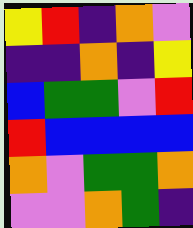[["yellow", "red", "indigo", "orange", "violet"], ["indigo", "indigo", "orange", "indigo", "yellow"], ["blue", "green", "green", "violet", "red"], ["red", "blue", "blue", "blue", "blue"], ["orange", "violet", "green", "green", "orange"], ["violet", "violet", "orange", "green", "indigo"]]